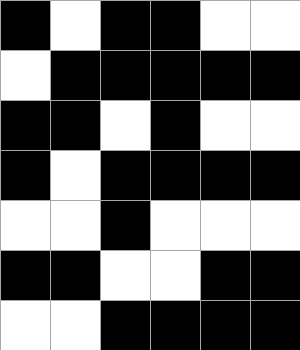[["black", "white", "black", "black", "white", "white"], ["white", "black", "black", "black", "black", "black"], ["black", "black", "white", "black", "white", "white"], ["black", "white", "black", "black", "black", "black"], ["white", "white", "black", "white", "white", "white"], ["black", "black", "white", "white", "black", "black"], ["white", "white", "black", "black", "black", "black"]]